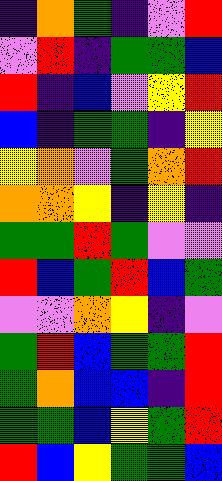[["indigo", "orange", "green", "indigo", "violet", "red"], ["violet", "red", "indigo", "green", "green", "blue"], ["red", "indigo", "blue", "violet", "yellow", "red"], ["blue", "indigo", "green", "green", "indigo", "yellow"], ["yellow", "orange", "violet", "green", "orange", "red"], ["orange", "orange", "yellow", "indigo", "yellow", "indigo"], ["green", "green", "red", "green", "violet", "violet"], ["red", "blue", "green", "red", "blue", "green"], ["violet", "violet", "orange", "yellow", "indigo", "violet"], ["green", "red", "blue", "green", "green", "red"], ["green", "orange", "blue", "blue", "indigo", "red"], ["green", "green", "blue", "yellow", "green", "red"], ["red", "blue", "yellow", "green", "green", "blue"]]